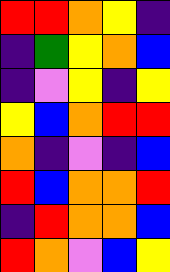[["red", "red", "orange", "yellow", "indigo"], ["indigo", "green", "yellow", "orange", "blue"], ["indigo", "violet", "yellow", "indigo", "yellow"], ["yellow", "blue", "orange", "red", "red"], ["orange", "indigo", "violet", "indigo", "blue"], ["red", "blue", "orange", "orange", "red"], ["indigo", "red", "orange", "orange", "blue"], ["red", "orange", "violet", "blue", "yellow"]]